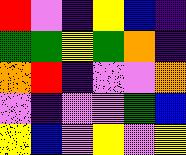[["red", "violet", "indigo", "yellow", "blue", "indigo"], ["green", "green", "yellow", "green", "orange", "indigo"], ["orange", "red", "indigo", "violet", "violet", "orange"], ["violet", "indigo", "violet", "violet", "green", "blue"], ["yellow", "blue", "violet", "yellow", "violet", "yellow"]]